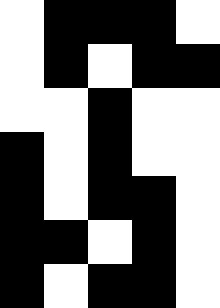[["white", "black", "black", "black", "white"], ["white", "black", "white", "black", "black"], ["white", "white", "black", "white", "white"], ["black", "white", "black", "white", "white"], ["black", "white", "black", "black", "white"], ["black", "black", "white", "black", "white"], ["black", "white", "black", "black", "white"]]